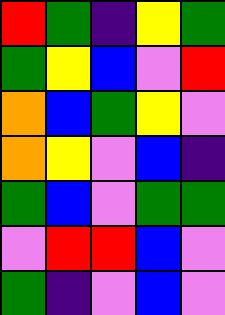[["red", "green", "indigo", "yellow", "green"], ["green", "yellow", "blue", "violet", "red"], ["orange", "blue", "green", "yellow", "violet"], ["orange", "yellow", "violet", "blue", "indigo"], ["green", "blue", "violet", "green", "green"], ["violet", "red", "red", "blue", "violet"], ["green", "indigo", "violet", "blue", "violet"]]